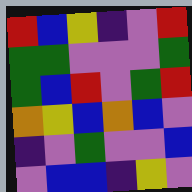[["red", "blue", "yellow", "indigo", "violet", "red"], ["green", "green", "violet", "violet", "violet", "green"], ["green", "blue", "red", "violet", "green", "red"], ["orange", "yellow", "blue", "orange", "blue", "violet"], ["indigo", "violet", "green", "violet", "violet", "blue"], ["violet", "blue", "blue", "indigo", "yellow", "violet"]]